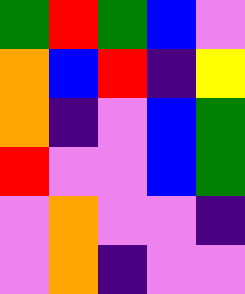[["green", "red", "green", "blue", "violet"], ["orange", "blue", "red", "indigo", "yellow"], ["orange", "indigo", "violet", "blue", "green"], ["red", "violet", "violet", "blue", "green"], ["violet", "orange", "violet", "violet", "indigo"], ["violet", "orange", "indigo", "violet", "violet"]]